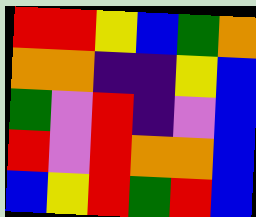[["red", "red", "yellow", "blue", "green", "orange"], ["orange", "orange", "indigo", "indigo", "yellow", "blue"], ["green", "violet", "red", "indigo", "violet", "blue"], ["red", "violet", "red", "orange", "orange", "blue"], ["blue", "yellow", "red", "green", "red", "blue"]]